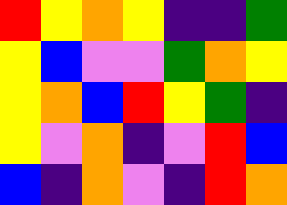[["red", "yellow", "orange", "yellow", "indigo", "indigo", "green"], ["yellow", "blue", "violet", "violet", "green", "orange", "yellow"], ["yellow", "orange", "blue", "red", "yellow", "green", "indigo"], ["yellow", "violet", "orange", "indigo", "violet", "red", "blue"], ["blue", "indigo", "orange", "violet", "indigo", "red", "orange"]]